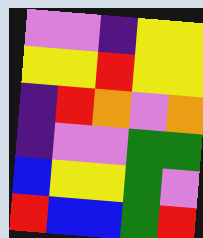[["violet", "violet", "indigo", "yellow", "yellow"], ["yellow", "yellow", "red", "yellow", "yellow"], ["indigo", "red", "orange", "violet", "orange"], ["indigo", "violet", "violet", "green", "green"], ["blue", "yellow", "yellow", "green", "violet"], ["red", "blue", "blue", "green", "red"]]